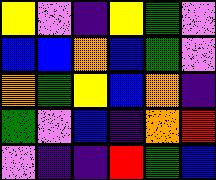[["yellow", "violet", "indigo", "yellow", "green", "violet"], ["blue", "blue", "orange", "blue", "green", "violet"], ["orange", "green", "yellow", "blue", "orange", "indigo"], ["green", "violet", "blue", "indigo", "orange", "red"], ["violet", "indigo", "indigo", "red", "green", "blue"]]